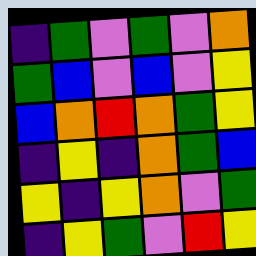[["indigo", "green", "violet", "green", "violet", "orange"], ["green", "blue", "violet", "blue", "violet", "yellow"], ["blue", "orange", "red", "orange", "green", "yellow"], ["indigo", "yellow", "indigo", "orange", "green", "blue"], ["yellow", "indigo", "yellow", "orange", "violet", "green"], ["indigo", "yellow", "green", "violet", "red", "yellow"]]